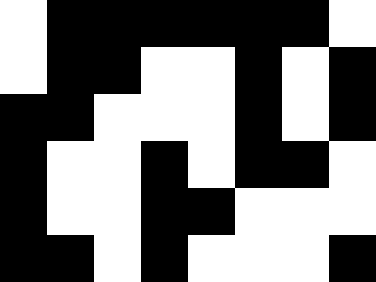[["white", "black", "black", "black", "black", "black", "black", "white"], ["white", "black", "black", "white", "white", "black", "white", "black"], ["black", "black", "white", "white", "white", "black", "white", "black"], ["black", "white", "white", "black", "white", "black", "black", "white"], ["black", "white", "white", "black", "black", "white", "white", "white"], ["black", "black", "white", "black", "white", "white", "white", "black"]]